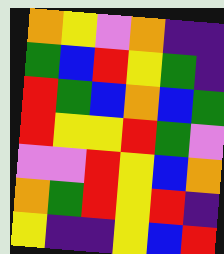[["orange", "yellow", "violet", "orange", "indigo", "indigo"], ["green", "blue", "red", "yellow", "green", "indigo"], ["red", "green", "blue", "orange", "blue", "green"], ["red", "yellow", "yellow", "red", "green", "violet"], ["violet", "violet", "red", "yellow", "blue", "orange"], ["orange", "green", "red", "yellow", "red", "indigo"], ["yellow", "indigo", "indigo", "yellow", "blue", "red"]]